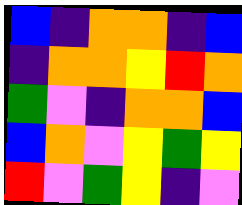[["blue", "indigo", "orange", "orange", "indigo", "blue"], ["indigo", "orange", "orange", "yellow", "red", "orange"], ["green", "violet", "indigo", "orange", "orange", "blue"], ["blue", "orange", "violet", "yellow", "green", "yellow"], ["red", "violet", "green", "yellow", "indigo", "violet"]]